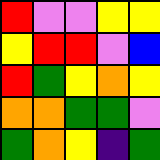[["red", "violet", "violet", "yellow", "yellow"], ["yellow", "red", "red", "violet", "blue"], ["red", "green", "yellow", "orange", "yellow"], ["orange", "orange", "green", "green", "violet"], ["green", "orange", "yellow", "indigo", "green"]]